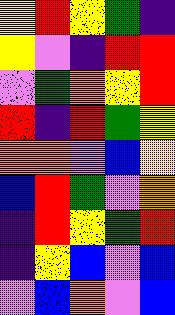[["yellow", "red", "yellow", "green", "indigo"], ["yellow", "violet", "indigo", "red", "red"], ["violet", "green", "orange", "yellow", "red"], ["red", "indigo", "red", "green", "yellow"], ["orange", "orange", "violet", "blue", "yellow"], ["blue", "red", "green", "violet", "orange"], ["indigo", "red", "yellow", "green", "red"], ["indigo", "yellow", "blue", "violet", "blue"], ["violet", "blue", "orange", "violet", "blue"]]